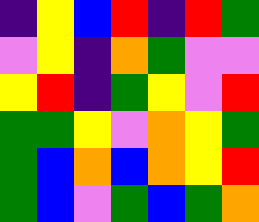[["indigo", "yellow", "blue", "red", "indigo", "red", "green"], ["violet", "yellow", "indigo", "orange", "green", "violet", "violet"], ["yellow", "red", "indigo", "green", "yellow", "violet", "red"], ["green", "green", "yellow", "violet", "orange", "yellow", "green"], ["green", "blue", "orange", "blue", "orange", "yellow", "red"], ["green", "blue", "violet", "green", "blue", "green", "orange"]]